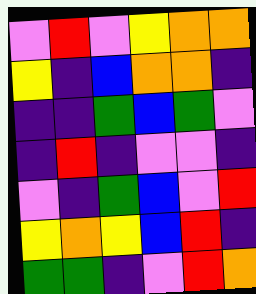[["violet", "red", "violet", "yellow", "orange", "orange"], ["yellow", "indigo", "blue", "orange", "orange", "indigo"], ["indigo", "indigo", "green", "blue", "green", "violet"], ["indigo", "red", "indigo", "violet", "violet", "indigo"], ["violet", "indigo", "green", "blue", "violet", "red"], ["yellow", "orange", "yellow", "blue", "red", "indigo"], ["green", "green", "indigo", "violet", "red", "orange"]]